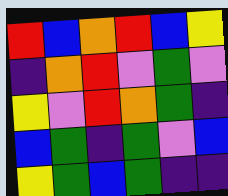[["red", "blue", "orange", "red", "blue", "yellow"], ["indigo", "orange", "red", "violet", "green", "violet"], ["yellow", "violet", "red", "orange", "green", "indigo"], ["blue", "green", "indigo", "green", "violet", "blue"], ["yellow", "green", "blue", "green", "indigo", "indigo"]]